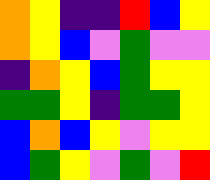[["orange", "yellow", "indigo", "indigo", "red", "blue", "yellow"], ["orange", "yellow", "blue", "violet", "green", "violet", "violet"], ["indigo", "orange", "yellow", "blue", "green", "yellow", "yellow"], ["green", "green", "yellow", "indigo", "green", "green", "yellow"], ["blue", "orange", "blue", "yellow", "violet", "yellow", "yellow"], ["blue", "green", "yellow", "violet", "green", "violet", "red"]]